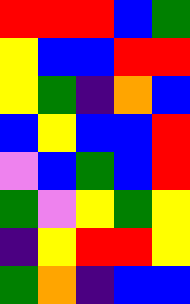[["red", "red", "red", "blue", "green"], ["yellow", "blue", "blue", "red", "red"], ["yellow", "green", "indigo", "orange", "blue"], ["blue", "yellow", "blue", "blue", "red"], ["violet", "blue", "green", "blue", "red"], ["green", "violet", "yellow", "green", "yellow"], ["indigo", "yellow", "red", "red", "yellow"], ["green", "orange", "indigo", "blue", "blue"]]